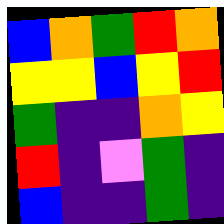[["blue", "orange", "green", "red", "orange"], ["yellow", "yellow", "blue", "yellow", "red"], ["green", "indigo", "indigo", "orange", "yellow"], ["red", "indigo", "violet", "green", "indigo"], ["blue", "indigo", "indigo", "green", "indigo"]]